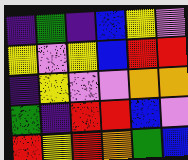[["indigo", "green", "indigo", "blue", "yellow", "violet"], ["yellow", "violet", "yellow", "blue", "red", "red"], ["indigo", "yellow", "violet", "violet", "orange", "orange"], ["green", "indigo", "red", "red", "blue", "violet"], ["red", "yellow", "red", "orange", "green", "blue"]]